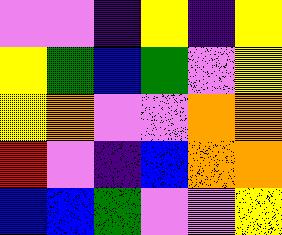[["violet", "violet", "indigo", "yellow", "indigo", "yellow"], ["yellow", "green", "blue", "green", "violet", "yellow"], ["yellow", "orange", "violet", "violet", "orange", "orange"], ["red", "violet", "indigo", "blue", "orange", "orange"], ["blue", "blue", "green", "violet", "violet", "yellow"]]